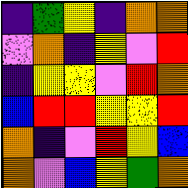[["indigo", "green", "yellow", "indigo", "orange", "orange"], ["violet", "orange", "indigo", "yellow", "violet", "red"], ["indigo", "yellow", "yellow", "violet", "red", "orange"], ["blue", "red", "red", "yellow", "yellow", "red"], ["orange", "indigo", "violet", "red", "yellow", "blue"], ["orange", "violet", "blue", "yellow", "green", "orange"]]